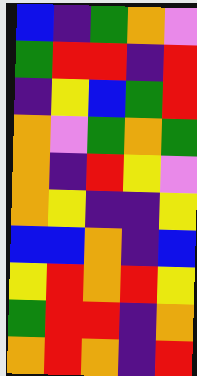[["blue", "indigo", "green", "orange", "violet"], ["green", "red", "red", "indigo", "red"], ["indigo", "yellow", "blue", "green", "red"], ["orange", "violet", "green", "orange", "green"], ["orange", "indigo", "red", "yellow", "violet"], ["orange", "yellow", "indigo", "indigo", "yellow"], ["blue", "blue", "orange", "indigo", "blue"], ["yellow", "red", "orange", "red", "yellow"], ["green", "red", "red", "indigo", "orange"], ["orange", "red", "orange", "indigo", "red"]]